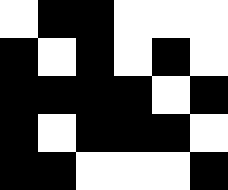[["white", "black", "black", "white", "white", "white"], ["black", "white", "black", "white", "black", "white"], ["black", "black", "black", "black", "white", "black"], ["black", "white", "black", "black", "black", "white"], ["black", "black", "white", "white", "white", "black"]]